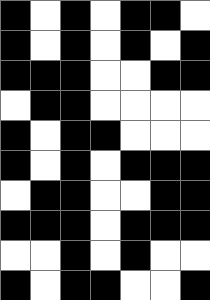[["black", "white", "black", "white", "black", "black", "white"], ["black", "white", "black", "white", "black", "white", "black"], ["black", "black", "black", "white", "white", "black", "black"], ["white", "black", "black", "white", "white", "white", "white"], ["black", "white", "black", "black", "white", "white", "white"], ["black", "white", "black", "white", "black", "black", "black"], ["white", "black", "black", "white", "white", "black", "black"], ["black", "black", "black", "white", "black", "black", "black"], ["white", "white", "black", "white", "black", "white", "white"], ["black", "white", "black", "black", "white", "white", "black"]]